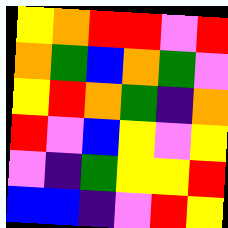[["yellow", "orange", "red", "red", "violet", "red"], ["orange", "green", "blue", "orange", "green", "violet"], ["yellow", "red", "orange", "green", "indigo", "orange"], ["red", "violet", "blue", "yellow", "violet", "yellow"], ["violet", "indigo", "green", "yellow", "yellow", "red"], ["blue", "blue", "indigo", "violet", "red", "yellow"]]